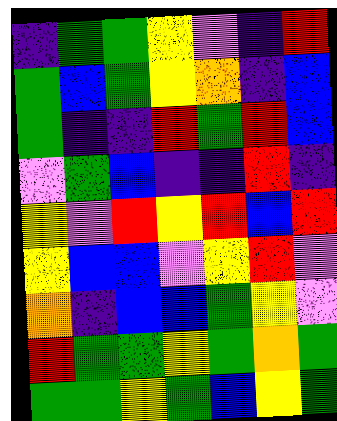[["indigo", "green", "green", "yellow", "violet", "indigo", "red"], ["green", "blue", "green", "yellow", "orange", "indigo", "blue"], ["green", "indigo", "indigo", "red", "green", "red", "blue"], ["violet", "green", "blue", "indigo", "indigo", "red", "indigo"], ["yellow", "violet", "red", "yellow", "red", "blue", "red"], ["yellow", "blue", "blue", "violet", "yellow", "red", "violet"], ["orange", "indigo", "blue", "blue", "green", "yellow", "violet"], ["red", "green", "green", "yellow", "green", "orange", "green"], ["green", "green", "yellow", "green", "blue", "yellow", "green"]]